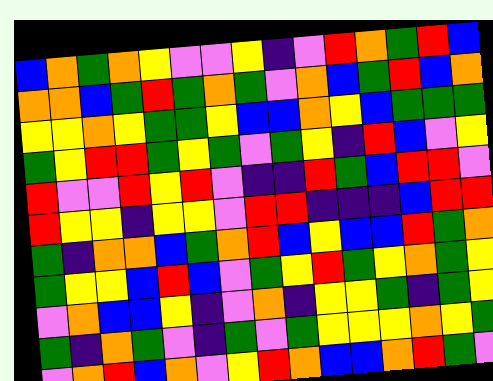[["blue", "orange", "green", "orange", "yellow", "violet", "violet", "yellow", "indigo", "violet", "red", "orange", "green", "red", "blue"], ["orange", "orange", "blue", "green", "red", "green", "orange", "green", "violet", "orange", "blue", "green", "red", "blue", "orange"], ["yellow", "yellow", "orange", "yellow", "green", "green", "yellow", "blue", "blue", "orange", "yellow", "blue", "green", "green", "green"], ["green", "yellow", "red", "red", "green", "yellow", "green", "violet", "green", "yellow", "indigo", "red", "blue", "violet", "yellow"], ["red", "violet", "violet", "red", "yellow", "red", "violet", "indigo", "indigo", "red", "green", "blue", "red", "red", "violet"], ["red", "yellow", "yellow", "indigo", "yellow", "yellow", "violet", "red", "red", "indigo", "indigo", "indigo", "blue", "red", "red"], ["green", "indigo", "orange", "orange", "blue", "green", "orange", "red", "blue", "yellow", "blue", "blue", "red", "green", "orange"], ["green", "yellow", "yellow", "blue", "red", "blue", "violet", "green", "yellow", "red", "green", "yellow", "orange", "green", "yellow"], ["violet", "orange", "blue", "blue", "yellow", "indigo", "violet", "orange", "indigo", "yellow", "yellow", "green", "indigo", "green", "yellow"], ["green", "indigo", "orange", "green", "violet", "indigo", "green", "violet", "green", "yellow", "yellow", "yellow", "orange", "yellow", "green"], ["violet", "orange", "red", "blue", "orange", "violet", "yellow", "red", "orange", "blue", "blue", "orange", "red", "green", "violet"]]